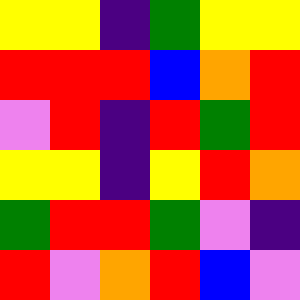[["yellow", "yellow", "indigo", "green", "yellow", "yellow"], ["red", "red", "red", "blue", "orange", "red"], ["violet", "red", "indigo", "red", "green", "red"], ["yellow", "yellow", "indigo", "yellow", "red", "orange"], ["green", "red", "red", "green", "violet", "indigo"], ["red", "violet", "orange", "red", "blue", "violet"]]